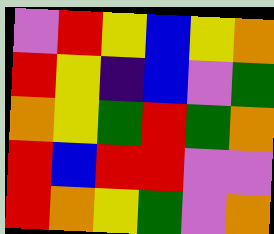[["violet", "red", "yellow", "blue", "yellow", "orange"], ["red", "yellow", "indigo", "blue", "violet", "green"], ["orange", "yellow", "green", "red", "green", "orange"], ["red", "blue", "red", "red", "violet", "violet"], ["red", "orange", "yellow", "green", "violet", "orange"]]